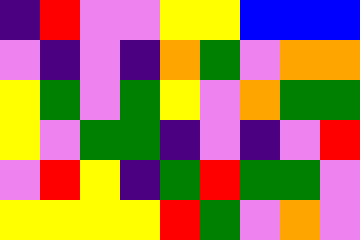[["indigo", "red", "violet", "violet", "yellow", "yellow", "blue", "blue", "blue"], ["violet", "indigo", "violet", "indigo", "orange", "green", "violet", "orange", "orange"], ["yellow", "green", "violet", "green", "yellow", "violet", "orange", "green", "green"], ["yellow", "violet", "green", "green", "indigo", "violet", "indigo", "violet", "red"], ["violet", "red", "yellow", "indigo", "green", "red", "green", "green", "violet"], ["yellow", "yellow", "yellow", "yellow", "red", "green", "violet", "orange", "violet"]]